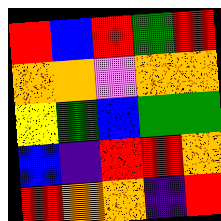[["red", "blue", "red", "green", "red"], ["orange", "orange", "violet", "orange", "orange"], ["yellow", "green", "blue", "green", "green"], ["blue", "indigo", "red", "red", "orange"], ["red", "orange", "orange", "indigo", "red"]]